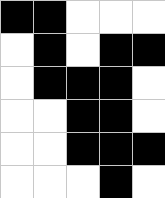[["black", "black", "white", "white", "white"], ["white", "black", "white", "black", "black"], ["white", "black", "black", "black", "white"], ["white", "white", "black", "black", "white"], ["white", "white", "black", "black", "black"], ["white", "white", "white", "black", "white"]]